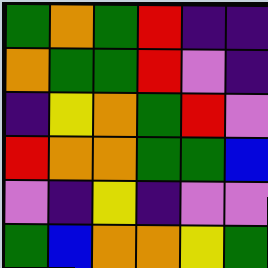[["green", "orange", "green", "red", "indigo", "indigo"], ["orange", "green", "green", "red", "violet", "indigo"], ["indigo", "yellow", "orange", "green", "red", "violet"], ["red", "orange", "orange", "green", "green", "blue"], ["violet", "indigo", "yellow", "indigo", "violet", "violet"], ["green", "blue", "orange", "orange", "yellow", "green"]]